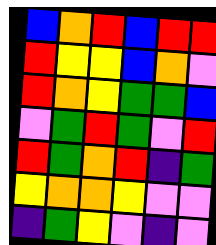[["blue", "orange", "red", "blue", "red", "red"], ["red", "yellow", "yellow", "blue", "orange", "violet"], ["red", "orange", "yellow", "green", "green", "blue"], ["violet", "green", "red", "green", "violet", "red"], ["red", "green", "orange", "red", "indigo", "green"], ["yellow", "orange", "orange", "yellow", "violet", "violet"], ["indigo", "green", "yellow", "violet", "indigo", "violet"]]